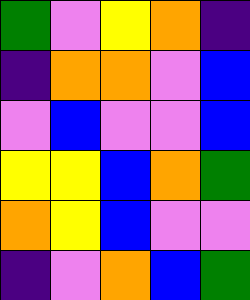[["green", "violet", "yellow", "orange", "indigo"], ["indigo", "orange", "orange", "violet", "blue"], ["violet", "blue", "violet", "violet", "blue"], ["yellow", "yellow", "blue", "orange", "green"], ["orange", "yellow", "blue", "violet", "violet"], ["indigo", "violet", "orange", "blue", "green"]]